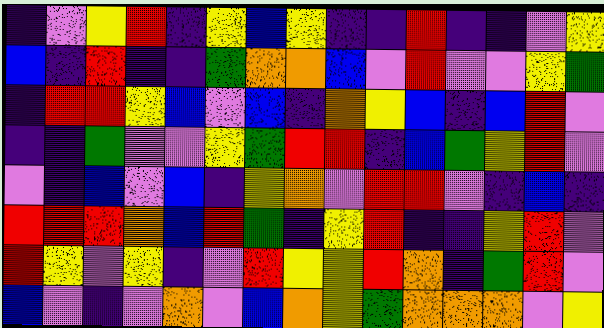[["indigo", "violet", "yellow", "red", "indigo", "yellow", "blue", "yellow", "indigo", "indigo", "red", "indigo", "indigo", "violet", "yellow"], ["blue", "indigo", "red", "indigo", "indigo", "green", "orange", "orange", "blue", "violet", "red", "violet", "violet", "yellow", "green"], ["indigo", "red", "red", "yellow", "blue", "violet", "blue", "indigo", "orange", "yellow", "blue", "indigo", "blue", "red", "violet"], ["indigo", "indigo", "green", "violet", "violet", "yellow", "green", "red", "red", "indigo", "blue", "green", "yellow", "red", "violet"], ["violet", "indigo", "blue", "violet", "blue", "indigo", "yellow", "orange", "violet", "red", "red", "violet", "indigo", "blue", "indigo"], ["red", "red", "red", "orange", "blue", "red", "green", "indigo", "yellow", "red", "indigo", "indigo", "yellow", "red", "violet"], ["red", "yellow", "violet", "yellow", "indigo", "violet", "red", "yellow", "yellow", "red", "orange", "indigo", "green", "red", "violet"], ["blue", "violet", "indigo", "violet", "orange", "violet", "blue", "orange", "yellow", "green", "orange", "orange", "orange", "violet", "yellow"]]